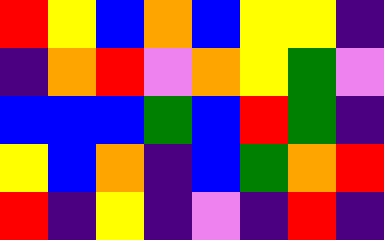[["red", "yellow", "blue", "orange", "blue", "yellow", "yellow", "indigo"], ["indigo", "orange", "red", "violet", "orange", "yellow", "green", "violet"], ["blue", "blue", "blue", "green", "blue", "red", "green", "indigo"], ["yellow", "blue", "orange", "indigo", "blue", "green", "orange", "red"], ["red", "indigo", "yellow", "indigo", "violet", "indigo", "red", "indigo"]]